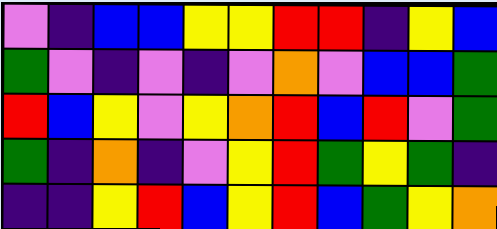[["violet", "indigo", "blue", "blue", "yellow", "yellow", "red", "red", "indigo", "yellow", "blue"], ["green", "violet", "indigo", "violet", "indigo", "violet", "orange", "violet", "blue", "blue", "green"], ["red", "blue", "yellow", "violet", "yellow", "orange", "red", "blue", "red", "violet", "green"], ["green", "indigo", "orange", "indigo", "violet", "yellow", "red", "green", "yellow", "green", "indigo"], ["indigo", "indigo", "yellow", "red", "blue", "yellow", "red", "blue", "green", "yellow", "orange"]]